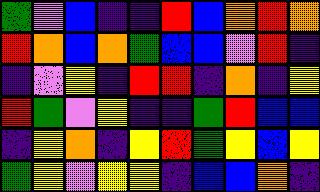[["green", "violet", "blue", "indigo", "indigo", "red", "blue", "orange", "red", "orange"], ["red", "orange", "blue", "orange", "green", "blue", "blue", "violet", "red", "indigo"], ["indigo", "violet", "yellow", "indigo", "red", "red", "indigo", "orange", "indigo", "yellow"], ["red", "green", "violet", "yellow", "indigo", "indigo", "green", "red", "blue", "blue"], ["indigo", "yellow", "orange", "indigo", "yellow", "red", "green", "yellow", "blue", "yellow"], ["green", "yellow", "violet", "yellow", "yellow", "indigo", "blue", "blue", "orange", "indigo"]]